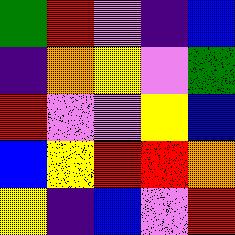[["green", "red", "violet", "indigo", "blue"], ["indigo", "orange", "yellow", "violet", "green"], ["red", "violet", "violet", "yellow", "blue"], ["blue", "yellow", "red", "red", "orange"], ["yellow", "indigo", "blue", "violet", "red"]]